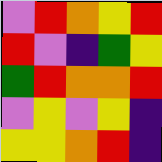[["violet", "red", "orange", "yellow", "red"], ["red", "violet", "indigo", "green", "yellow"], ["green", "red", "orange", "orange", "red"], ["violet", "yellow", "violet", "yellow", "indigo"], ["yellow", "yellow", "orange", "red", "indigo"]]